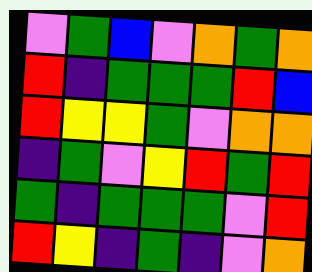[["violet", "green", "blue", "violet", "orange", "green", "orange"], ["red", "indigo", "green", "green", "green", "red", "blue"], ["red", "yellow", "yellow", "green", "violet", "orange", "orange"], ["indigo", "green", "violet", "yellow", "red", "green", "red"], ["green", "indigo", "green", "green", "green", "violet", "red"], ["red", "yellow", "indigo", "green", "indigo", "violet", "orange"]]